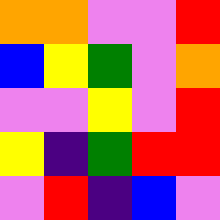[["orange", "orange", "violet", "violet", "red"], ["blue", "yellow", "green", "violet", "orange"], ["violet", "violet", "yellow", "violet", "red"], ["yellow", "indigo", "green", "red", "red"], ["violet", "red", "indigo", "blue", "violet"]]